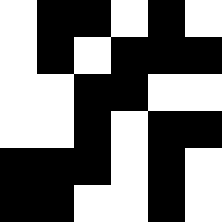[["white", "black", "black", "white", "black", "white"], ["white", "black", "white", "black", "black", "black"], ["white", "white", "black", "black", "white", "white"], ["white", "white", "black", "white", "black", "black"], ["black", "black", "black", "white", "black", "white"], ["black", "black", "white", "white", "black", "white"]]